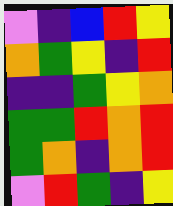[["violet", "indigo", "blue", "red", "yellow"], ["orange", "green", "yellow", "indigo", "red"], ["indigo", "indigo", "green", "yellow", "orange"], ["green", "green", "red", "orange", "red"], ["green", "orange", "indigo", "orange", "red"], ["violet", "red", "green", "indigo", "yellow"]]